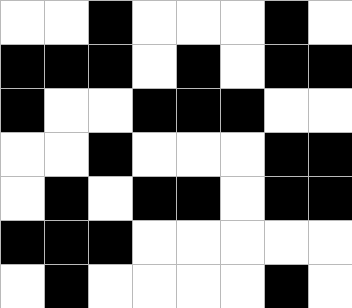[["white", "white", "black", "white", "white", "white", "black", "white"], ["black", "black", "black", "white", "black", "white", "black", "black"], ["black", "white", "white", "black", "black", "black", "white", "white"], ["white", "white", "black", "white", "white", "white", "black", "black"], ["white", "black", "white", "black", "black", "white", "black", "black"], ["black", "black", "black", "white", "white", "white", "white", "white"], ["white", "black", "white", "white", "white", "white", "black", "white"]]